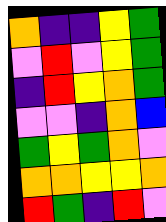[["orange", "indigo", "indigo", "yellow", "green"], ["violet", "red", "violet", "yellow", "green"], ["indigo", "red", "yellow", "orange", "green"], ["violet", "violet", "indigo", "orange", "blue"], ["green", "yellow", "green", "orange", "violet"], ["orange", "orange", "yellow", "yellow", "orange"], ["red", "green", "indigo", "red", "violet"]]